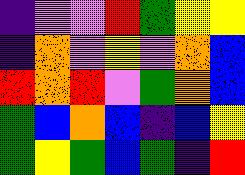[["indigo", "violet", "violet", "red", "green", "yellow", "yellow"], ["indigo", "orange", "violet", "yellow", "violet", "orange", "blue"], ["red", "orange", "red", "violet", "green", "orange", "blue"], ["green", "blue", "orange", "blue", "indigo", "blue", "yellow"], ["green", "yellow", "green", "blue", "green", "indigo", "red"]]